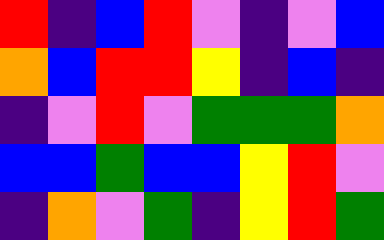[["red", "indigo", "blue", "red", "violet", "indigo", "violet", "blue"], ["orange", "blue", "red", "red", "yellow", "indigo", "blue", "indigo"], ["indigo", "violet", "red", "violet", "green", "green", "green", "orange"], ["blue", "blue", "green", "blue", "blue", "yellow", "red", "violet"], ["indigo", "orange", "violet", "green", "indigo", "yellow", "red", "green"]]